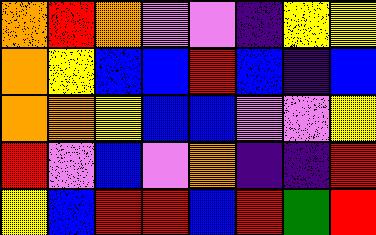[["orange", "red", "orange", "violet", "violet", "indigo", "yellow", "yellow"], ["orange", "yellow", "blue", "blue", "red", "blue", "indigo", "blue"], ["orange", "orange", "yellow", "blue", "blue", "violet", "violet", "yellow"], ["red", "violet", "blue", "violet", "orange", "indigo", "indigo", "red"], ["yellow", "blue", "red", "red", "blue", "red", "green", "red"]]